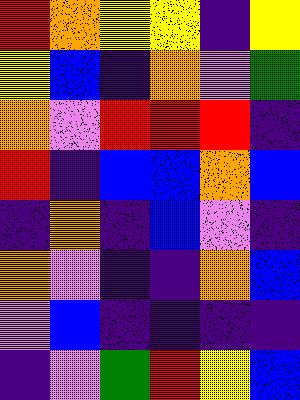[["red", "orange", "yellow", "yellow", "indigo", "yellow"], ["yellow", "blue", "indigo", "orange", "violet", "green"], ["orange", "violet", "red", "red", "red", "indigo"], ["red", "indigo", "blue", "blue", "orange", "blue"], ["indigo", "orange", "indigo", "blue", "violet", "indigo"], ["orange", "violet", "indigo", "indigo", "orange", "blue"], ["violet", "blue", "indigo", "indigo", "indigo", "indigo"], ["indigo", "violet", "green", "red", "yellow", "blue"]]